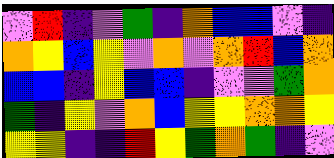[["violet", "red", "indigo", "violet", "green", "indigo", "orange", "blue", "blue", "violet", "indigo"], ["orange", "yellow", "blue", "yellow", "violet", "orange", "violet", "orange", "red", "blue", "orange"], ["blue", "blue", "indigo", "yellow", "blue", "blue", "indigo", "violet", "violet", "green", "orange"], ["green", "indigo", "yellow", "violet", "orange", "blue", "yellow", "yellow", "orange", "orange", "yellow"], ["yellow", "yellow", "indigo", "indigo", "red", "yellow", "green", "orange", "green", "indigo", "violet"]]